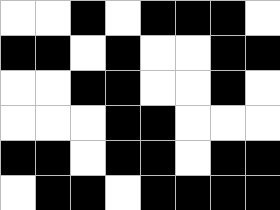[["white", "white", "black", "white", "black", "black", "black", "white"], ["black", "black", "white", "black", "white", "white", "black", "black"], ["white", "white", "black", "black", "white", "white", "black", "white"], ["white", "white", "white", "black", "black", "white", "white", "white"], ["black", "black", "white", "black", "black", "white", "black", "black"], ["white", "black", "black", "white", "black", "black", "black", "black"]]